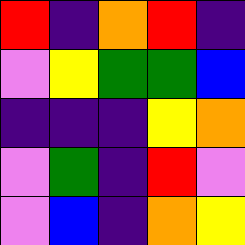[["red", "indigo", "orange", "red", "indigo"], ["violet", "yellow", "green", "green", "blue"], ["indigo", "indigo", "indigo", "yellow", "orange"], ["violet", "green", "indigo", "red", "violet"], ["violet", "blue", "indigo", "orange", "yellow"]]